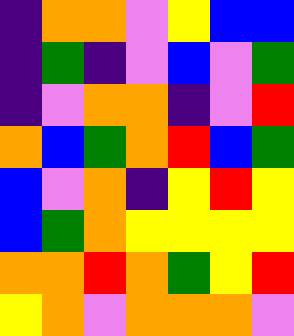[["indigo", "orange", "orange", "violet", "yellow", "blue", "blue"], ["indigo", "green", "indigo", "violet", "blue", "violet", "green"], ["indigo", "violet", "orange", "orange", "indigo", "violet", "red"], ["orange", "blue", "green", "orange", "red", "blue", "green"], ["blue", "violet", "orange", "indigo", "yellow", "red", "yellow"], ["blue", "green", "orange", "yellow", "yellow", "yellow", "yellow"], ["orange", "orange", "red", "orange", "green", "yellow", "red"], ["yellow", "orange", "violet", "orange", "orange", "orange", "violet"]]